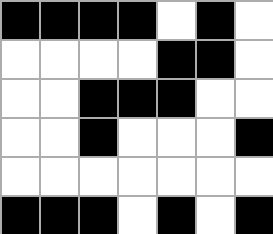[["black", "black", "black", "black", "white", "black", "white"], ["white", "white", "white", "white", "black", "black", "white"], ["white", "white", "black", "black", "black", "white", "white"], ["white", "white", "black", "white", "white", "white", "black"], ["white", "white", "white", "white", "white", "white", "white"], ["black", "black", "black", "white", "black", "white", "black"]]